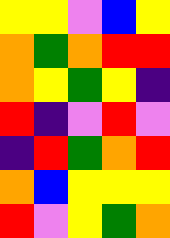[["yellow", "yellow", "violet", "blue", "yellow"], ["orange", "green", "orange", "red", "red"], ["orange", "yellow", "green", "yellow", "indigo"], ["red", "indigo", "violet", "red", "violet"], ["indigo", "red", "green", "orange", "red"], ["orange", "blue", "yellow", "yellow", "yellow"], ["red", "violet", "yellow", "green", "orange"]]